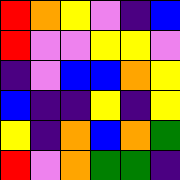[["red", "orange", "yellow", "violet", "indigo", "blue"], ["red", "violet", "violet", "yellow", "yellow", "violet"], ["indigo", "violet", "blue", "blue", "orange", "yellow"], ["blue", "indigo", "indigo", "yellow", "indigo", "yellow"], ["yellow", "indigo", "orange", "blue", "orange", "green"], ["red", "violet", "orange", "green", "green", "indigo"]]